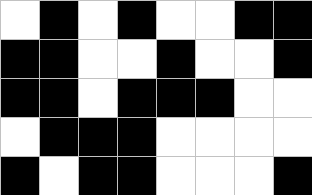[["white", "black", "white", "black", "white", "white", "black", "black"], ["black", "black", "white", "white", "black", "white", "white", "black"], ["black", "black", "white", "black", "black", "black", "white", "white"], ["white", "black", "black", "black", "white", "white", "white", "white"], ["black", "white", "black", "black", "white", "white", "white", "black"]]